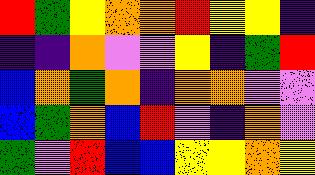[["red", "green", "yellow", "orange", "orange", "red", "yellow", "yellow", "indigo"], ["indigo", "indigo", "orange", "violet", "violet", "yellow", "indigo", "green", "red"], ["blue", "orange", "green", "orange", "indigo", "orange", "orange", "violet", "violet"], ["blue", "green", "orange", "blue", "red", "violet", "indigo", "orange", "violet"], ["green", "violet", "red", "blue", "blue", "yellow", "yellow", "orange", "yellow"]]